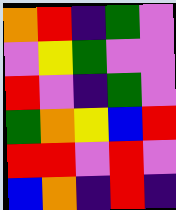[["orange", "red", "indigo", "green", "violet"], ["violet", "yellow", "green", "violet", "violet"], ["red", "violet", "indigo", "green", "violet"], ["green", "orange", "yellow", "blue", "red"], ["red", "red", "violet", "red", "violet"], ["blue", "orange", "indigo", "red", "indigo"]]